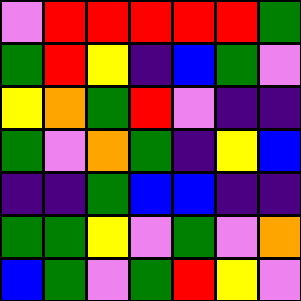[["violet", "red", "red", "red", "red", "red", "green"], ["green", "red", "yellow", "indigo", "blue", "green", "violet"], ["yellow", "orange", "green", "red", "violet", "indigo", "indigo"], ["green", "violet", "orange", "green", "indigo", "yellow", "blue"], ["indigo", "indigo", "green", "blue", "blue", "indigo", "indigo"], ["green", "green", "yellow", "violet", "green", "violet", "orange"], ["blue", "green", "violet", "green", "red", "yellow", "violet"]]